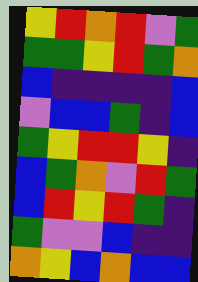[["yellow", "red", "orange", "red", "violet", "green"], ["green", "green", "yellow", "red", "green", "orange"], ["blue", "indigo", "indigo", "indigo", "indigo", "blue"], ["violet", "blue", "blue", "green", "indigo", "blue"], ["green", "yellow", "red", "red", "yellow", "indigo"], ["blue", "green", "orange", "violet", "red", "green"], ["blue", "red", "yellow", "red", "green", "indigo"], ["green", "violet", "violet", "blue", "indigo", "indigo"], ["orange", "yellow", "blue", "orange", "blue", "blue"]]